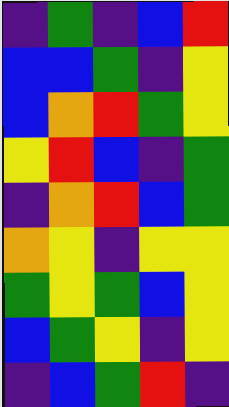[["indigo", "green", "indigo", "blue", "red"], ["blue", "blue", "green", "indigo", "yellow"], ["blue", "orange", "red", "green", "yellow"], ["yellow", "red", "blue", "indigo", "green"], ["indigo", "orange", "red", "blue", "green"], ["orange", "yellow", "indigo", "yellow", "yellow"], ["green", "yellow", "green", "blue", "yellow"], ["blue", "green", "yellow", "indigo", "yellow"], ["indigo", "blue", "green", "red", "indigo"]]